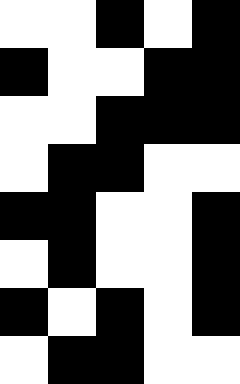[["white", "white", "black", "white", "black"], ["black", "white", "white", "black", "black"], ["white", "white", "black", "black", "black"], ["white", "black", "black", "white", "white"], ["black", "black", "white", "white", "black"], ["white", "black", "white", "white", "black"], ["black", "white", "black", "white", "black"], ["white", "black", "black", "white", "white"]]